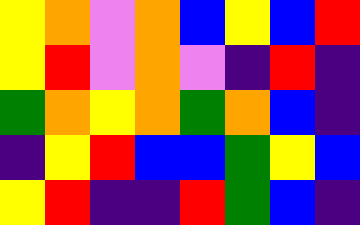[["yellow", "orange", "violet", "orange", "blue", "yellow", "blue", "red"], ["yellow", "red", "violet", "orange", "violet", "indigo", "red", "indigo"], ["green", "orange", "yellow", "orange", "green", "orange", "blue", "indigo"], ["indigo", "yellow", "red", "blue", "blue", "green", "yellow", "blue"], ["yellow", "red", "indigo", "indigo", "red", "green", "blue", "indigo"]]